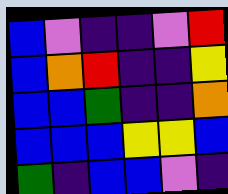[["blue", "violet", "indigo", "indigo", "violet", "red"], ["blue", "orange", "red", "indigo", "indigo", "yellow"], ["blue", "blue", "green", "indigo", "indigo", "orange"], ["blue", "blue", "blue", "yellow", "yellow", "blue"], ["green", "indigo", "blue", "blue", "violet", "indigo"]]